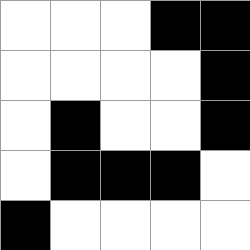[["white", "white", "white", "black", "black"], ["white", "white", "white", "white", "black"], ["white", "black", "white", "white", "black"], ["white", "black", "black", "black", "white"], ["black", "white", "white", "white", "white"]]